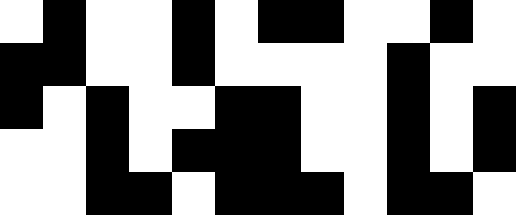[["white", "black", "white", "white", "black", "white", "black", "black", "white", "white", "black", "white"], ["black", "black", "white", "white", "black", "white", "white", "white", "white", "black", "white", "white"], ["black", "white", "black", "white", "white", "black", "black", "white", "white", "black", "white", "black"], ["white", "white", "black", "white", "black", "black", "black", "white", "white", "black", "white", "black"], ["white", "white", "black", "black", "white", "black", "black", "black", "white", "black", "black", "white"]]